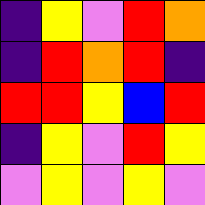[["indigo", "yellow", "violet", "red", "orange"], ["indigo", "red", "orange", "red", "indigo"], ["red", "red", "yellow", "blue", "red"], ["indigo", "yellow", "violet", "red", "yellow"], ["violet", "yellow", "violet", "yellow", "violet"]]